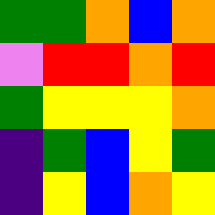[["green", "green", "orange", "blue", "orange"], ["violet", "red", "red", "orange", "red"], ["green", "yellow", "yellow", "yellow", "orange"], ["indigo", "green", "blue", "yellow", "green"], ["indigo", "yellow", "blue", "orange", "yellow"]]